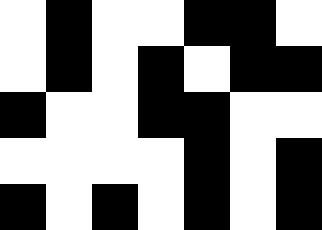[["white", "black", "white", "white", "black", "black", "white"], ["white", "black", "white", "black", "white", "black", "black"], ["black", "white", "white", "black", "black", "white", "white"], ["white", "white", "white", "white", "black", "white", "black"], ["black", "white", "black", "white", "black", "white", "black"]]